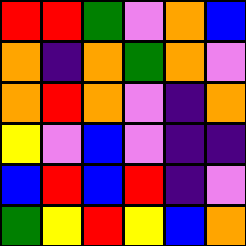[["red", "red", "green", "violet", "orange", "blue"], ["orange", "indigo", "orange", "green", "orange", "violet"], ["orange", "red", "orange", "violet", "indigo", "orange"], ["yellow", "violet", "blue", "violet", "indigo", "indigo"], ["blue", "red", "blue", "red", "indigo", "violet"], ["green", "yellow", "red", "yellow", "blue", "orange"]]